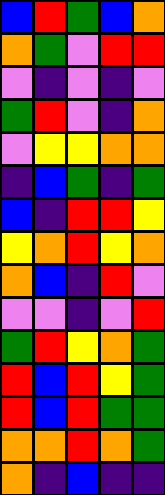[["blue", "red", "green", "blue", "orange"], ["orange", "green", "violet", "red", "red"], ["violet", "indigo", "violet", "indigo", "violet"], ["green", "red", "violet", "indigo", "orange"], ["violet", "yellow", "yellow", "orange", "orange"], ["indigo", "blue", "green", "indigo", "green"], ["blue", "indigo", "red", "red", "yellow"], ["yellow", "orange", "red", "yellow", "orange"], ["orange", "blue", "indigo", "red", "violet"], ["violet", "violet", "indigo", "violet", "red"], ["green", "red", "yellow", "orange", "green"], ["red", "blue", "red", "yellow", "green"], ["red", "blue", "red", "green", "green"], ["orange", "orange", "red", "orange", "green"], ["orange", "indigo", "blue", "indigo", "indigo"]]